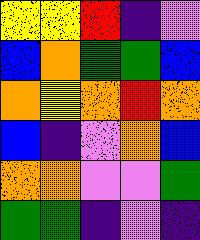[["yellow", "yellow", "red", "indigo", "violet"], ["blue", "orange", "green", "green", "blue"], ["orange", "yellow", "orange", "red", "orange"], ["blue", "indigo", "violet", "orange", "blue"], ["orange", "orange", "violet", "violet", "green"], ["green", "green", "indigo", "violet", "indigo"]]